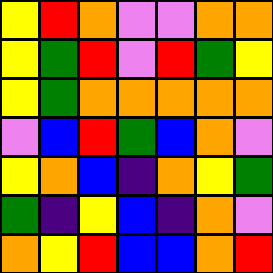[["yellow", "red", "orange", "violet", "violet", "orange", "orange"], ["yellow", "green", "red", "violet", "red", "green", "yellow"], ["yellow", "green", "orange", "orange", "orange", "orange", "orange"], ["violet", "blue", "red", "green", "blue", "orange", "violet"], ["yellow", "orange", "blue", "indigo", "orange", "yellow", "green"], ["green", "indigo", "yellow", "blue", "indigo", "orange", "violet"], ["orange", "yellow", "red", "blue", "blue", "orange", "red"]]